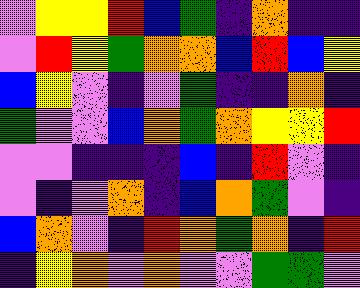[["violet", "yellow", "yellow", "red", "blue", "green", "indigo", "orange", "indigo", "indigo"], ["violet", "red", "yellow", "green", "orange", "orange", "blue", "red", "blue", "yellow"], ["blue", "yellow", "violet", "indigo", "violet", "green", "indigo", "indigo", "orange", "indigo"], ["green", "violet", "violet", "blue", "orange", "green", "orange", "yellow", "yellow", "red"], ["violet", "violet", "indigo", "indigo", "indigo", "blue", "indigo", "red", "violet", "indigo"], ["violet", "indigo", "violet", "orange", "indigo", "blue", "orange", "green", "violet", "indigo"], ["blue", "orange", "violet", "indigo", "red", "orange", "green", "orange", "indigo", "red"], ["indigo", "yellow", "orange", "violet", "orange", "violet", "violet", "green", "green", "violet"]]